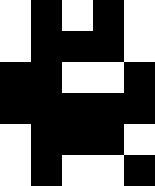[["white", "black", "white", "black", "white"], ["white", "black", "black", "black", "white"], ["black", "black", "white", "white", "black"], ["black", "black", "black", "black", "black"], ["white", "black", "black", "black", "white"], ["white", "black", "white", "white", "black"]]